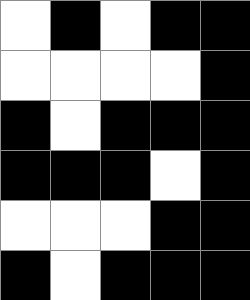[["white", "black", "white", "black", "black"], ["white", "white", "white", "white", "black"], ["black", "white", "black", "black", "black"], ["black", "black", "black", "white", "black"], ["white", "white", "white", "black", "black"], ["black", "white", "black", "black", "black"]]